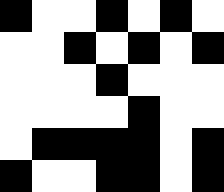[["black", "white", "white", "black", "white", "black", "white"], ["white", "white", "black", "white", "black", "white", "black"], ["white", "white", "white", "black", "white", "white", "white"], ["white", "white", "white", "white", "black", "white", "white"], ["white", "black", "black", "black", "black", "white", "black"], ["black", "white", "white", "black", "black", "white", "black"]]